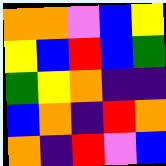[["orange", "orange", "violet", "blue", "yellow"], ["yellow", "blue", "red", "blue", "green"], ["green", "yellow", "orange", "indigo", "indigo"], ["blue", "orange", "indigo", "red", "orange"], ["orange", "indigo", "red", "violet", "blue"]]